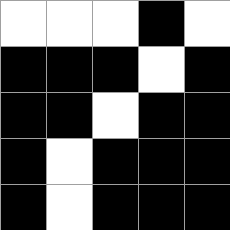[["white", "white", "white", "black", "white"], ["black", "black", "black", "white", "black"], ["black", "black", "white", "black", "black"], ["black", "white", "black", "black", "black"], ["black", "white", "black", "black", "black"]]